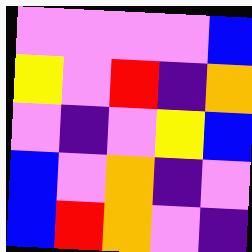[["violet", "violet", "violet", "violet", "blue"], ["yellow", "violet", "red", "indigo", "orange"], ["violet", "indigo", "violet", "yellow", "blue"], ["blue", "violet", "orange", "indigo", "violet"], ["blue", "red", "orange", "violet", "indigo"]]